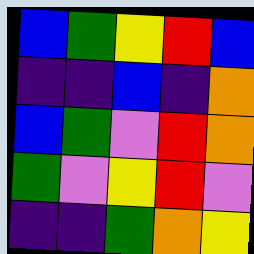[["blue", "green", "yellow", "red", "blue"], ["indigo", "indigo", "blue", "indigo", "orange"], ["blue", "green", "violet", "red", "orange"], ["green", "violet", "yellow", "red", "violet"], ["indigo", "indigo", "green", "orange", "yellow"]]